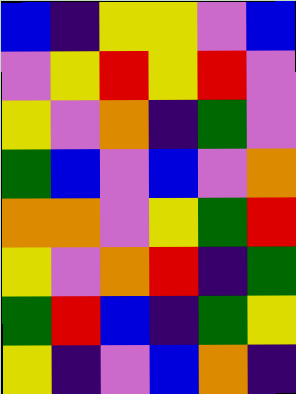[["blue", "indigo", "yellow", "yellow", "violet", "blue"], ["violet", "yellow", "red", "yellow", "red", "violet"], ["yellow", "violet", "orange", "indigo", "green", "violet"], ["green", "blue", "violet", "blue", "violet", "orange"], ["orange", "orange", "violet", "yellow", "green", "red"], ["yellow", "violet", "orange", "red", "indigo", "green"], ["green", "red", "blue", "indigo", "green", "yellow"], ["yellow", "indigo", "violet", "blue", "orange", "indigo"]]